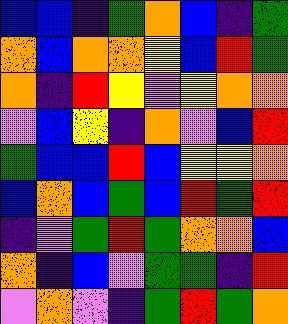[["blue", "blue", "indigo", "green", "orange", "blue", "indigo", "green"], ["orange", "blue", "orange", "orange", "yellow", "blue", "red", "green"], ["orange", "indigo", "red", "yellow", "violet", "yellow", "orange", "orange"], ["violet", "blue", "yellow", "indigo", "orange", "violet", "blue", "red"], ["green", "blue", "blue", "red", "blue", "yellow", "yellow", "orange"], ["blue", "orange", "blue", "green", "blue", "red", "green", "red"], ["indigo", "violet", "green", "red", "green", "orange", "orange", "blue"], ["orange", "indigo", "blue", "violet", "green", "green", "indigo", "red"], ["violet", "orange", "violet", "indigo", "green", "red", "green", "orange"]]